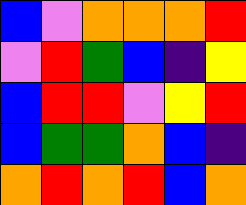[["blue", "violet", "orange", "orange", "orange", "red"], ["violet", "red", "green", "blue", "indigo", "yellow"], ["blue", "red", "red", "violet", "yellow", "red"], ["blue", "green", "green", "orange", "blue", "indigo"], ["orange", "red", "orange", "red", "blue", "orange"]]